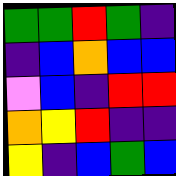[["green", "green", "red", "green", "indigo"], ["indigo", "blue", "orange", "blue", "blue"], ["violet", "blue", "indigo", "red", "red"], ["orange", "yellow", "red", "indigo", "indigo"], ["yellow", "indigo", "blue", "green", "blue"]]